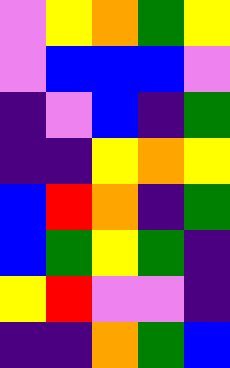[["violet", "yellow", "orange", "green", "yellow"], ["violet", "blue", "blue", "blue", "violet"], ["indigo", "violet", "blue", "indigo", "green"], ["indigo", "indigo", "yellow", "orange", "yellow"], ["blue", "red", "orange", "indigo", "green"], ["blue", "green", "yellow", "green", "indigo"], ["yellow", "red", "violet", "violet", "indigo"], ["indigo", "indigo", "orange", "green", "blue"]]